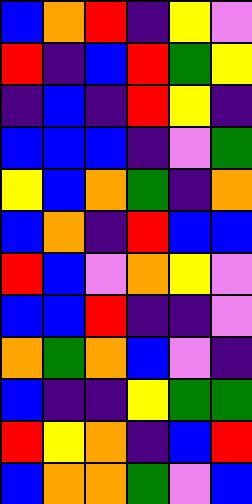[["blue", "orange", "red", "indigo", "yellow", "violet"], ["red", "indigo", "blue", "red", "green", "yellow"], ["indigo", "blue", "indigo", "red", "yellow", "indigo"], ["blue", "blue", "blue", "indigo", "violet", "green"], ["yellow", "blue", "orange", "green", "indigo", "orange"], ["blue", "orange", "indigo", "red", "blue", "blue"], ["red", "blue", "violet", "orange", "yellow", "violet"], ["blue", "blue", "red", "indigo", "indigo", "violet"], ["orange", "green", "orange", "blue", "violet", "indigo"], ["blue", "indigo", "indigo", "yellow", "green", "green"], ["red", "yellow", "orange", "indigo", "blue", "red"], ["blue", "orange", "orange", "green", "violet", "blue"]]